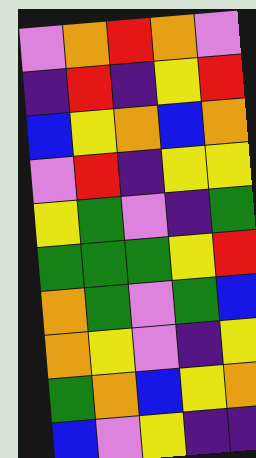[["violet", "orange", "red", "orange", "violet"], ["indigo", "red", "indigo", "yellow", "red"], ["blue", "yellow", "orange", "blue", "orange"], ["violet", "red", "indigo", "yellow", "yellow"], ["yellow", "green", "violet", "indigo", "green"], ["green", "green", "green", "yellow", "red"], ["orange", "green", "violet", "green", "blue"], ["orange", "yellow", "violet", "indigo", "yellow"], ["green", "orange", "blue", "yellow", "orange"], ["blue", "violet", "yellow", "indigo", "indigo"]]